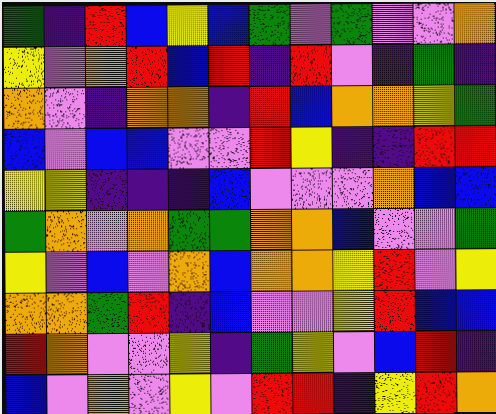[["green", "indigo", "red", "blue", "yellow", "blue", "green", "violet", "green", "violet", "violet", "orange"], ["yellow", "violet", "orange", "red", "blue", "red", "indigo", "red", "violet", "indigo", "green", "indigo"], ["orange", "violet", "indigo", "orange", "orange", "indigo", "red", "blue", "orange", "orange", "yellow", "green"], ["blue", "violet", "blue", "blue", "violet", "violet", "red", "yellow", "indigo", "indigo", "red", "red"], ["yellow", "yellow", "indigo", "indigo", "indigo", "blue", "violet", "violet", "violet", "orange", "blue", "blue"], ["green", "orange", "violet", "orange", "green", "green", "orange", "orange", "blue", "violet", "violet", "green"], ["yellow", "violet", "blue", "violet", "orange", "blue", "orange", "orange", "yellow", "red", "violet", "yellow"], ["orange", "orange", "green", "red", "indigo", "blue", "violet", "violet", "yellow", "red", "blue", "blue"], ["red", "orange", "violet", "violet", "yellow", "indigo", "green", "yellow", "violet", "blue", "red", "indigo"], ["blue", "violet", "orange", "violet", "yellow", "violet", "red", "red", "indigo", "yellow", "red", "orange"]]